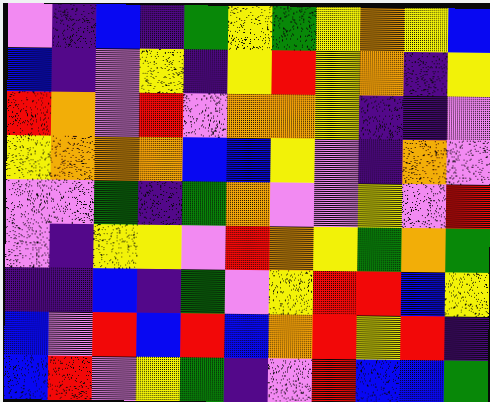[["violet", "indigo", "blue", "indigo", "green", "yellow", "green", "yellow", "orange", "yellow", "blue"], ["blue", "indigo", "violet", "yellow", "indigo", "yellow", "red", "yellow", "orange", "indigo", "yellow"], ["red", "orange", "violet", "red", "violet", "orange", "orange", "yellow", "indigo", "indigo", "violet"], ["yellow", "orange", "orange", "orange", "blue", "blue", "yellow", "violet", "indigo", "orange", "violet"], ["violet", "violet", "green", "indigo", "green", "orange", "violet", "violet", "yellow", "violet", "red"], ["violet", "indigo", "yellow", "yellow", "violet", "red", "orange", "yellow", "green", "orange", "green"], ["indigo", "indigo", "blue", "indigo", "green", "violet", "yellow", "red", "red", "blue", "yellow"], ["blue", "violet", "red", "blue", "red", "blue", "orange", "red", "yellow", "red", "indigo"], ["blue", "red", "violet", "yellow", "green", "indigo", "violet", "red", "blue", "blue", "green"]]